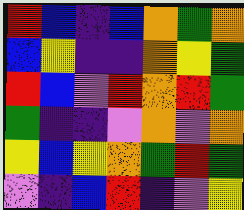[["red", "blue", "indigo", "blue", "orange", "green", "orange"], ["blue", "yellow", "indigo", "indigo", "orange", "yellow", "green"], ["red", "blue", "violet", "red", "orange", "red", "green"], ["green", "indigo", "indigo", "violet", "orange", "violet", "orange"], ["yellow", "blue", "yellow", "orange", "green", "red", "green"], ["violet", "indigo", "blue", "red", "indigo", "violet", "yellow"]]